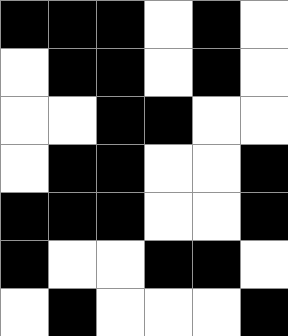[["black", "black", "black", "white", "black", "white"], ["white", "black", "black", "white", "black", "white"], ["white", "white", "black", "black", "white", "white"], ["white", "black", "black", "white", "white", "black"], ["black", "black", "black", "white", "white", "black"], ["black", "white", "white", "black", "black", "white"], ["white", "black", "white", "white", "white", "black"]]